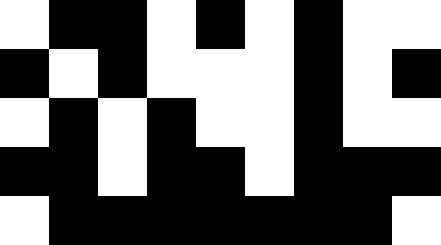[["white", "black", "black", "white", "black", "white", "black", "white", "white"], ["black", "white", "black", "white", "white", "white", "black", "white", "black"], ["white", "black", "white", "black", "white", "white", "black", "white", "white"], ["black", "black", "white", "black", "black", "white", "black", "black", "black"], ["white", "black", "black", "black", "black", "black", "black", "black", "white"]]